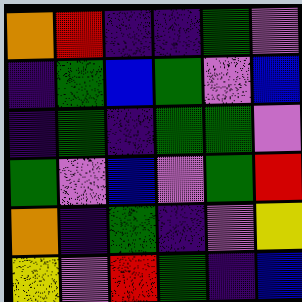[["orange", "red", "indigo", "indigo", "green", "violet"], ["indigo", "green", "blue", "green", "violet", "blue"], ["indigo", "green", "indigo", "green", "green", "violet"], ["green", "violet", "blue", "violet", "green", "red"], ["orange", "indigo", "green", "indigo", "violet", "yellow"], ["yellow", "violet", "red", "green", "indigo", "blue"]]